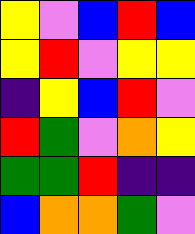[["yellow", "violet", "blue", "red", "blue"], ["yellow", "red", "violet", "yellow", "yellow"], ["indigo", "yellow", "blue", "red", "violet"], ["red", "green", "violet", "orange", "yellow"], ["green", "green", "red", "indigo", "indigo"], ["blue", "orange", "orange", "green", "violet"]]